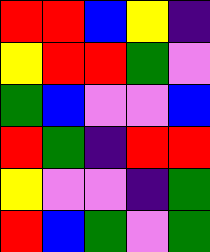[["red", "red", "blue", "yellow", "indigo"], ["yellow", "red", "red", "green", "violet"], ["green", "blue", "violet", "violet", "blue"], ["red", "green", "indigo", "red", "red"], ["yellow", "violet", "violet", "indigo", "green"], ["red", "blue", "green", "violet", "green"]]